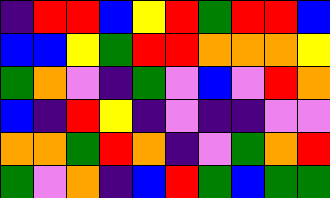[["indigo", "red", "red", "blue", "yellow", "red", "green", "red", "red", "blue"], ["blue", "blue", "yellow", "green", "red", "red", "orange", "orange", "orange", "yellow"], ["green", "orange", "violet", "indigo", "green", "violet", "blue", "violet", "red", "orange"], ["blue", "indigo", "red", "yellow", "indigo", "violet", "indigo", "indigo", "violet", "violet"], ["orange", "orange", "green", "red", "orange", "indigo", "violet", "green", "orange", "red"], ["green", "violet", "orange", "indigo", "blue", "red", "green", "blue", "green", "green"]]